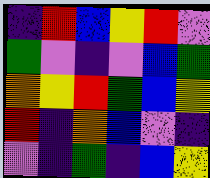[["indigo", "red", "blue", "yellow", "red", "violet"], ["green", "violet", "indigo", "violet", "blue", "green"], ["orange", "yellow", "red", "green", "blue", "yellow"], ["red", "indigo", "orange", "blue", "violet", "indigo"], ["violet", "indigo", "green", "indigo", "blue", "yellow"]]